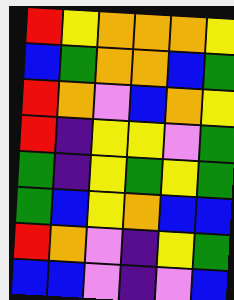[["red", "yellow", "orange", "orange", "orange", "yellow"], ["blue", "green", "orange", "orange", "blue", "green"], ["red", "orange", "violet", "blue", "orange", "yellow"], ["red", "indigo", "yellow", "yellow", "violet", "green"], ["green", "indigo", "yellow", "green", "yellow", "green"], ["green", "blue", "yellow", "orange", "blue", "blue"], ["red", "orange", "violet", "indigo", "yellow", "green"], ["blue", "blue", "violet", "indigo", "violet", "blue"]]